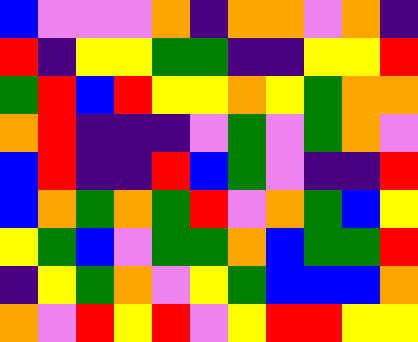[["blue", "violet", "violet", "violet", "orange", "indigo", "orange", "orange", "violet", "orange", "indigo"], ["red", "indigo", "yellow", "yellow", "green", "green", "indigo", "indigo", "yellow", "yellow", "red"], ["green", "red", "blue", "red", "yellow", "yellow", "orange", "yellow", "green", "orange", "orange"], ["orange", "red", "indigo", "indigo", "indigo", "violet", "green", "violet", "green", "orange", "violet"], ["blue", "red", "indigo", "indigo", "red", "blue", "green", "violet", "indigo", "indigo", "red"], ["blue", "orange", "green", "orange", "green", "red", "violet", "orange", "green", "blue", "yellow"], ["yellow", "green", "blue", "violet", "green", "green", "orange", "blue", "green", "green", "red"], ["indigo", "yellow", "green", "orange", "violet", "yellow", "green", "blue", "blue", "blue", "orange"], ["orange", "violet", "red", "yellow", "red", "violet", "yellow", "red", "red", "yellow", "yellow"]]